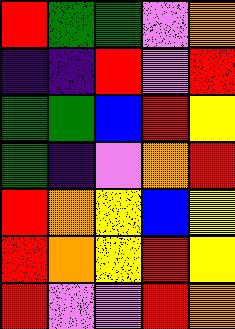[["red", "green", "green", "violet", "orange"], ["indigo", "indigo", "red", "violet", "red"], ["green", "green", "blue", "red", "yellow"], ["green", "indigo", "violet", "orange", "red"], ["red", "orange", "yellow", "blue", "yellow"], ["red", "orange", "yellow", "red", "yellow"], ["red", "violet", "violet", "red", "orange"]]